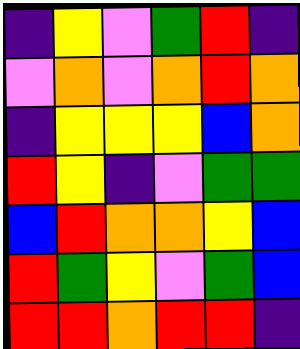[["indigo", "yellow", "violet", "green", "red", "indigo"], ["violet", "orange", "violet", "orange", "red", "orange"], ["indigo", "yellow", "yellow", "yellow", "blue", "orange"], ["red", "yellow", "indigo", "violet", "green", "green"], ["blue", "red", "orange", "orange", "yellow", "blue"], ["red", "green", "yellow", "violet", "green", "blue"], ["red", "red", "orange", "red", "red", "indigo"]]